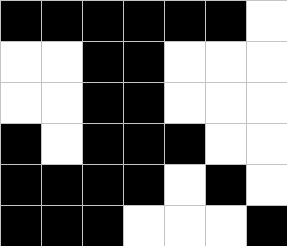[["black", "black", "black", "black", "black", "black", "white"], ["white", "white", "black", "black", "white", "white", "white"], ["white", "white", "black", "black", "white", "white", "white"], ["black", "white", "black", "black", "black", "white", "white"], ["black", "black", "black", "black", "white", "black", "white"], ["black", "black", "black", "white", "white", "white", "black"]]